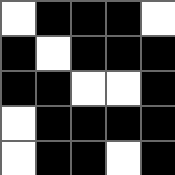[["white", "black", "black", "black", "white"], ["black", "white", "black", "black", "black"], ["black", "black", "white", "white", "black"], ["white", "black", "black", "black", "black"], ["white", "black", "black", "white", "black"]]